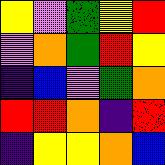[["yellow", "violet", "green", "yellow", "red"], ["violet", "orange", "green", "red", "yellow"], ["indigo", "blue", "violet", "green", "orange"], ["red", "red", "orange", "indigo", "red"], ["indigo", "yellow", "yellow", "orange", "blue"]]